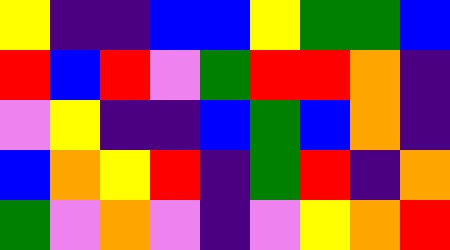[["yellow", "indigo", "indigo", "blue", "blue", "yellow", "green", "green", "blue"], ["red", "blue", "red", "violet", "green", "red", "red", "orange", "indigo"], ["violet", "yellow", "indigo", "indigo", "blue", "green", "blue", "orange", "indigo"], ["blue", "orange", "yellow", "red", "indigo", "green", "red", "indigo", "orange"], ["green", "violet", "orange", "violet", "indigo", "violet", "yellow", "orange", "red"]]